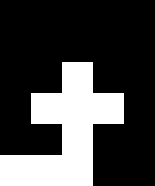[["black", "black", "black", "black", "black"], ["black", "black", "black", "black", "black"], ["black", "black", "white", "black", "black"], ["black", "white", "white", "white", "black"], ["black", "black", "white", "black", "black"], ["white", "white", "white", "black", "black"]]